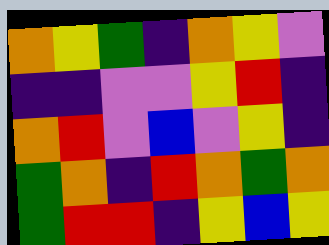[["orange", "yellow", "green", "indigo", "orange", "yellow", "violet"], ["indigo", "indigo", "violet", "violet", "yellow", "red", "indigo"], ["orange", "red", "violet", "blue", "violet", "yellow", "indigo"], ["green", "orange", "indigo", "red", "orange", "green", "orange"], ["green", "red", "red", "indigo", "yellow", "blue", "yellow"]]